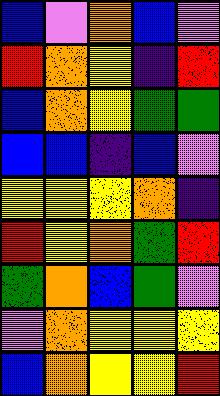[["blue", "violet", "orange", "blue", "violet"], ["red", "orange", "yellow", "indigo", "red"], ["blue", "orange", "yellow", "green", "green"], ["blue", "blue", "indigo", "blue", "violet"], ["yellow", "yellow", "yellow", "orange", "indigo"], ["red", "yellow", "orange", "green", "red"], ["green", "orange", "blue", "green", "violet"], ["violet", "orange", "yellow", "yellow", "yellow"], ["blue", "orange", "yellow", "yellow", "red"]]